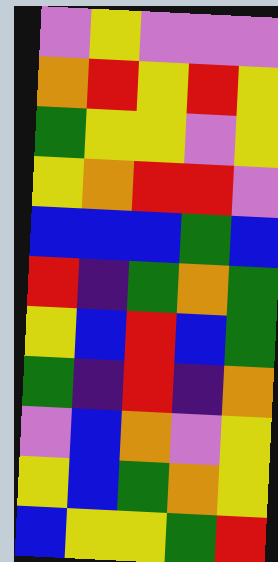[["violet", "yellow", "violet", "violet", "violet"], ["orange", "red", "yellow", "red", "yellow"], ["green", "yellow", "yellow", "violet", "yellow"], ["yellow", "orange", "red", "red", "violet"], ["blue", "blue", "blue", "green", "blue"], ["red", "indigo", "green", "orange", "green"], ["yellow", "blue", "red", "blue", "green"], ["green", "indigo", "red", "indigo", "orange"], ["violet", "blue", "orange", "violet", "yellow"], ["yellow", "blue", "green", "orange", "yellow"], ["blue", "yellow", "yellow", "green", "red"]]